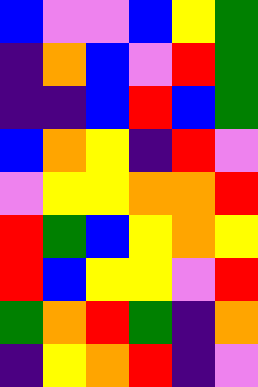[["blue", "violet", "violet", "blue", "yellow", "green"], ["indigo", "orange", "blue", "violet", "red", "green"], ["indigo", "indigo", "blue", "red", "blue", "green"], ["blue", "orange", "yellow", "indigo", "red", "violet"], ["violet", "yellow", "yellow", "orange", "orange", "red"], ["red", "green", "blue", "yellow", "orange", "yellow"], ["red", "blue", "yellow", "yellow", "violet", "red"], ["green", "orange", "red", "green", "indigo", "orange"], ["indigo", "yellow", "orange", "red", "indigo", "violet"]]